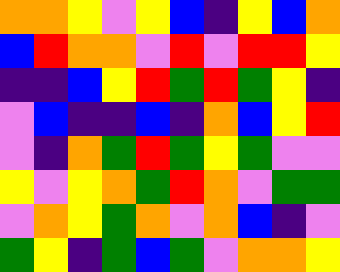[["orange", "orange", "yellow", "violet", "yellow", "blue", "indigo", "yellow", "blue", "orange"], ["blue", "red", "orange", "orange", "violet", "red", "violet", "red", "red", "yellow"], ["indigo", "indigo", "blue", "yellow", "red", "green", "red", "green", "yellow", "indigo"], ["violet", "blue", "indigo", "indigo", "blue", "indigo", "orange", "blue", "yellow", "red"], ["violet", "indigo", "orange", "green", "red", "green", "yellow", "green", "violet", "violet"], ["yellow", "violet", "yellow", "orange", "green", "red", "orange", "violet", "green", "green"], ["violet", "orange", "yellow", "green", "orange", "violet", "orange", "blue", "indigo", "violet"], ["green", "yellow", "indigo", "green", "blue", "green", "violet", "orange", "orange", "yellow"]]